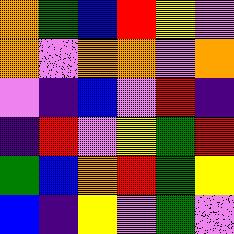[["orange", "green", "blue", "red", "yellow", "violet"], ["orange", "violet", "orange", "orange", "violet", "orange"], ["violet", "indigo", "blue", "violet", "red", "indigo"], ["indigo", "red", "violet", "yellow", "green", "red"], ["green", "blue", "orange", "red", "green", "yellow"], ["blue", "indigo", "yellow", "violet", "green", "violet"]]